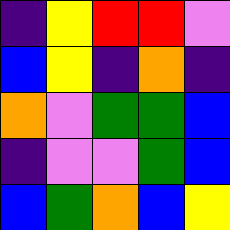[["indigo", "yellow", "red", "red", "violet"], ["blue", "yellow", "indigo", "orange", "indigo"], ["orange", "violet", "green", "green", "blue"], ["indigo", "violet", "violet", "green", "blue"], ["blue", "green", "orange", "blue", "yellow"]]